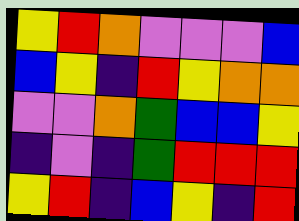[["yellow", "red", "orange", "violet", "violet", "violet", "blue"], ["blue", "yellow", "indigo", "red", "yellow", "orange", "orange"], ["violet", "violet", "orange", "green", "blue", "blue", "yellow"], ["indigo", "violet", "indigo", "green", "red", "red", "red"], ["yellow", "red", "indigo", "blue", "yellow", "indigo", "red"]]